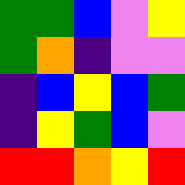[["green", "green", "blue", "violet", "yellow"], ["green", "orange", "indigo", "violet", "violet"], ["indigo", "blue", "yellow", "blue", "green"], ["indigo", "yellow", "green", "blue", "violet"], ["red", "red", "orange", "yellow", "red"]]